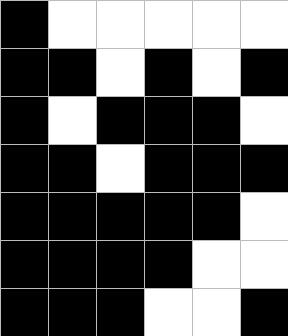[["black", "white", "white", "white", "white", "white"], ["black", "black", "white", "black", "white", "black"], ["black", "white", "black", "black", "black", "white"], ["black", "black", "white", "black", "black", "black"], ["black", "black", "black", "black", "black", "white"], ["black", "black", "black", "black", "white", "white"], ["black", "black", "black", "white", "white", "black"]]